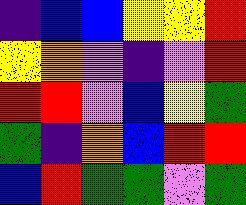[["indigo", "blue", "blue", "yellow", "yellow", "red"], ["yellow", "orange", "violet", "indigo", "violet", "red"], ["red", "red", "violet", "blue", "yellow", "green"], ["green", "indigo", "orange", "blue", "red", "red"], ["blue", "red", "green", "green", "violet", "green"]]